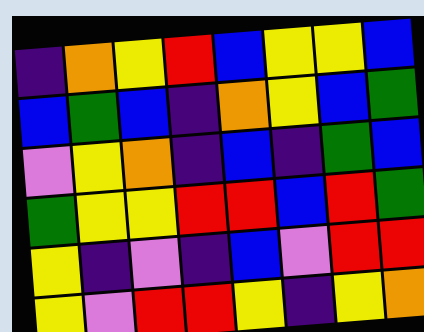[["indigo", "orange", "yellow", "red", "blue", "yellow", "yellow", "blue"], ["blue", "green", "blue", "indigo", "orange", "yellow", "blue", "green"], ["violet", "yellow", "orange", "indigo", "blue", "indigo", "green", "blue"], ["green", "yellow", "yellow", "red", "red", "blue", "red", "green"], ["yellow", "indigo", "violet", "indigo", "blue", "violet", "red", "red"], ["yellow", "violet", "red", "red", "yellow", "indigo", "yellow", "orange"]]